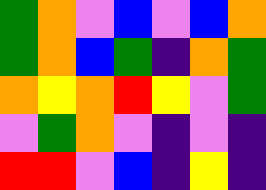[["green", "orange", "violet", "blue", "violet", "blue", "orange"], ["green", "orange", "blue", "green", "indigo", "orange", "green"], ["orange", "yellow", "orange", "red", "yellow", "violet", "green"], ["violet", "green", "orange", "violet", "indigo", "violet", "indigo"], ["red", "red", "violet", "blue", "indigo", "yellow", "indigo"]]